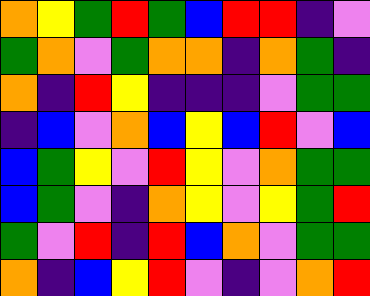[["orange", "yellow", "green", "red", "green", "blue", "red", "red", "indigo", "violet"], ["green", "orange", "violet", "green", "orange", "orange", "indigo", "orange", "green", "indigo"], ["orange", "indigo", "red", "yellow", "indigo", "indigo", "indigo", "violet", "green", "green"], ["indigo", "blue", "violet", "orange", "blue", "yellow", "blue", "red", "violet", "blue"], ["blue", "green", "yellow", "violet", "red", "yellow", "violet", "orange", "green", "green"], ["blue", "green", "violet", "indigo", "orange", "yellow", "violet", "yellow", "green", "red"], ["green", "violet", "red", "indigo", "red", "blue", "orange", "violet", "green", "green"], ["orange", "indigo", "blue", "yellow", "red", "violet", "indigo", "violet", "orange", "red"]]